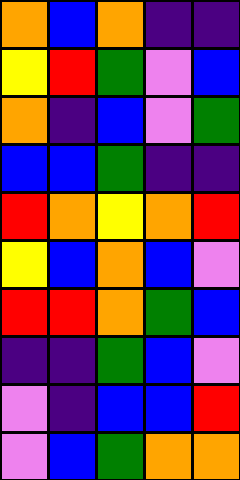[["orange", "blue", "orange", "indigo", "indigo"], ["yellow", "red", "green", "violet", "blue"], ["orange", "indigo", "blue", "violet", "green"], ["blue", "blue", "green", "indigo", "indigo"], ["red", "orange", "yellow", "orange", "red"], ["yellow", "blue", "orange", "blue", "violet"], ["red", "red", "orange", "green", "blue"], ["indigo", "indigo", "green", "blue", "violet"], ["violet", "indigo", "blue", "blue", "red"], ["violet", "blue", "green", "orange", "orange"]]